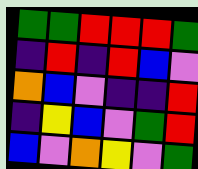[["green", "green", "red", "red", "red", "green"], ["indigo", "red", "indigo", "red", "blue", "violet"], ["orange", "blue", "violet", "indigo", "indigo", "red"], ["indigo", "yellow", "blue", "violet", "green", "red"], ["blue", "violet", "orange", "yellow", "violet", "green"]]